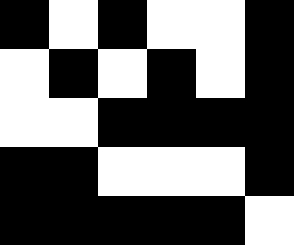[["black", "white", "black", "white", "white", "black"], ["white", "black", "white", "black", "white", "black"], ["white", "white", "black", "black", "black", "black"], ["black", "black", "white", "white", "white", "black"], ["black", "black", "black", "black", "black", "white"]]